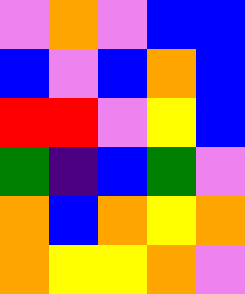[["violet", "orange", "violet", "blue", "blue"], ["blue", "violet", "blue", "orange", "blue"], ["red", "red", "violet", "yellow", "blue"], ["green", "indigo", "blue", "green", "violet"], ["orange", "blue", "orange", "yellow", "orange"], ["orange", "yellow", "yellow", "orange", "violet"]]